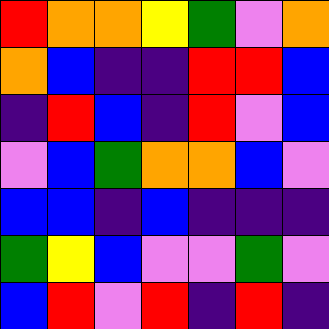[["red", "orange", "orange", "yellow", "green", "violet", "orange"], ["orange", "blue", "indigo", "indigo", "red", "red", "blue"], ["indigo", "red", "blue", "indigo", "red", "violet", "blue"], ["violet", "blue", "green", "orange", "orange", "blue", "violet"], ["blue", "blue", "indigo", "blue", "indigo", "indigo", "indigo"], ["green", "yellow", "blue", "violet", "violet", "green", "violet"], ["blue", "red", "violet", "red", "indigo", "red", "indigo"]]